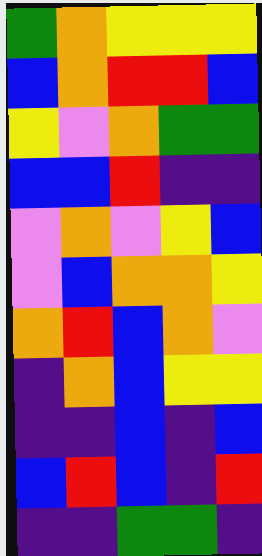[["green", "orange", "yellow", "yellow", "yellow"], ["blue", "orange", "red", "red", "blue"], ["yellow", "violet", "orange", "green", "green"], ["blue", "blue", "red", "indigo", "indigo"], ["violet", "orange", "violet", "yellow", "blue"], ["violet", "blue", "orange", "orange", "yellow"], ["orange", "red", "blue", "orange", "violet"], ["indigo", "orange", "blue", "yellow", "yellow"], ["indigo", "indigo", "blue", "indigo", "blue"], ["blue", "red", "blue", "indigo", "red"], ["indigo", "indigo", "green", "green", "indigo"]]